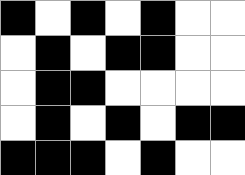[["black", "white", "black", "white", "black", "white", "white"], ["white", "black", "white", "black", "black", "white", "white"], ["white", "black", "black", "white", "white", "white", "white"], ["white", "black", "white", "black", "white", "black", "black"], ["black", "black", "black", "white", "black", "white", "white"]]